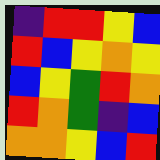[["indigo", "red", "red", "yellow", "blue"], ["red", "blue", "yellow", "orange", "yellow"], ["blue", "yellow", "green", "red", "orange"], ["red", "orange", "green", "indigo", "blue"], ["orange", "orange", "yellow", "blue", "red"]]